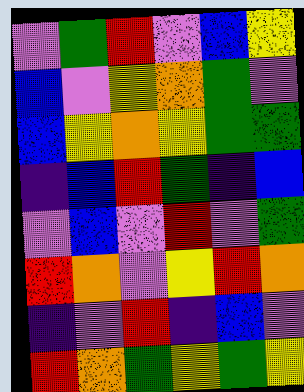[["violet", "green", "red", "violet", "blue", "yellow"], ["blue", "violet", "yellow", "orange", "green", "violet"], ["blue", "yellow", "orange", "yellow", "green", "green"], ["indigo", "blue", "red", "green", "indigo", "blue"], ["violet", "blue", "violet", "red", "violet", "green"], ["red", "orange", "violet", "yellow", "red", "orange"], ["indigo", "violet", "red", "indigo", "blue", "violet"], ["red", "orange", "green", "yellow", "green", "yellow"]]